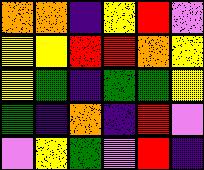[["orange", "orange", "indigo", "yellow", "red", "violet"], ["yellow", "yellow", "red", "red", "orange", "yellow"], ["yellow", "green", "indigo", "green", "green", "yellow"], ["green", "indigo", "orange", "indigo", "red", "violet"], ["violet", "yellow", "green", "violet", "red", "indigo"]]